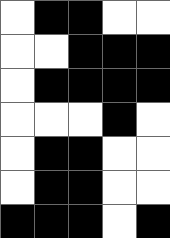[["white", "black", "black", "white", "white"], ["white", "white", "black", "black", "black"], ["white", "black", "black", "black", "black"], ["white", "white", "white", "black", "white"], ["white", "black", "black", "white", "white"], ["white", "black", "black", "white", "white"], ["black", "black", "black", "white", "black"]]